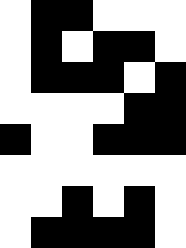[["white", "black", "black", "white", "white", "white"], ["white", "black", "white", "black", "black", "white"], ["white", "black", "black", "black", "white", "black"], ["white", "white", "white", "white", "black", "black"], ["black", "white", "white", "black", "black", "black"], ["white", "white", "white", "white", "white", "white"], ["white", "white", "black", "white", "black", "white"], ["white", "black", "black", "black", "black", "white"]]